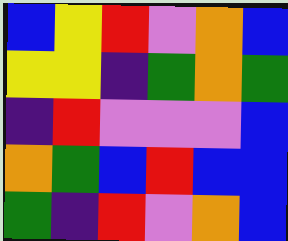[["blue", "yellow", "red", "violet", "orange", "blue"], ["yellow", "yellow", "indigo", "green", "orange", "green"], ["indigo", "red", "violet", "violet", "violet", "blue"], ["orange", "green", "blue", "red", "blue", "blue"], ["green", "indigo", "red", "violet", "orange", "blue"]]